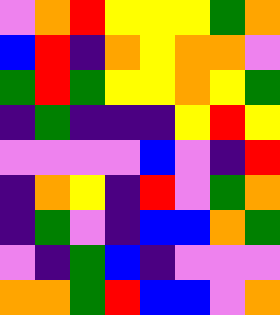[["violet", "orange", "red", "yellow", "yellow", "yellow", "green", "orange"], ["blue", "red", "indigo", "orange", "yellow", "orange", "orange", "violet"], ["green", "red", "green", "yellow", "yellow", "orange", "yellow", "green"], ["indigo", "green", "indigo", "indigo", "indigo", "yellow", "red", "yellow"], ["violet", "violet", "violet", "violet", "blue", "violet", "indigo", "red"], ["indigo", "orange", "yellow", "indigo", "red", "violet", "green", "orange"], ["indigo", "green", "violet", "indigo", "blue", "blue", "orange", "green"], ["violet", "indigo", "green", "blue", "indigo", "violet", "violet", "violet"], ["orange", "orange", "green", "red", "blue", "blue", "violet", "orange"]]